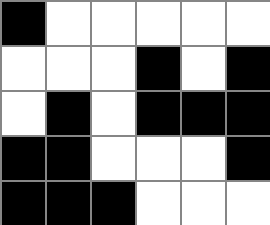[["black", "white", "white", "white", "white", "white"], ["white", "white", "white", "black", "white", "black"], ["white", "black", "white", "black", "black", "black"], ["black", "black", "white", "white", "white", "black"], ["black", "black", "black", "white", "white", "white"]]